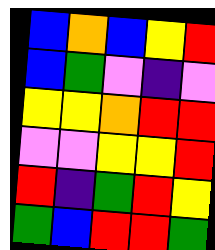[["blue", "orange", "blue", "yellow", "red"], ["blue", "green", "violet", "indigo", "violet"], ["yellow", "yellow", "orange", "red", "red"], ["violet", "violet", "yellow", "yellow", "red"], ["red", "indigo", "green", "red", "yellow"], ["green", "blue", "red", "red", "green"]]